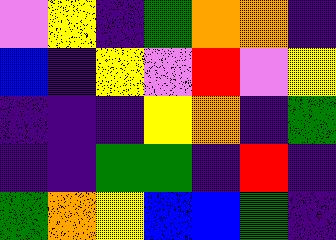[["violet", "yellow", "indigo", "green", "orange", "orange", "indigo"], ["blue", "indigo", "yellow", "violet", "red", "violet", "yellow"], ["indigo", "indigo", "indigo", "yellow", "orange", "indigo", "green"], ["indigo", "indigo", "green", "green", "indigo", "red", "indigo"], ["green", "orange", "yellow", "blue", "blue", "green", "indigo"]]